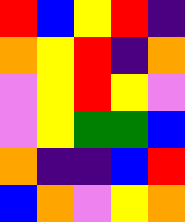[["red", "blue", "yellow", "red", "indigo"], ["orange", "yellow", "red", "indigo", "orange"], ["violet", "yellow", "red", "yellow", "violet"], ["violet", "yellow", "green", "green", "blue"], ["orange", "indigo", "indigo", "blue", "red"], ["blue", "orange", "violet", "yellow", "orange"]]